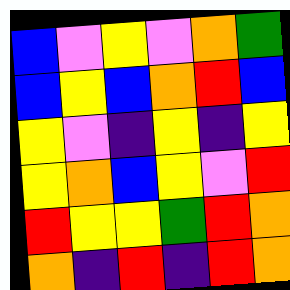[["blue", "violet", "yellow", "violet", "orange", "green"], ["blue", "yellow", "blue", "orange", "red", "blue"], ["yellow", "violet", "indigo", "yellow", "indigo", "yellow"], ["yellow", "orange", "blue", "yellow", "violet", "red"], ["red", "yellow", "yellow", "green", "red", "orange"], ["orange", "indigo", "red", "indigo", "red", "orange"]]